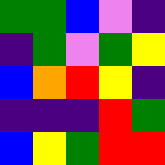[["green", "green", "blue", "violet", "indigo"], ["indigo", "green", "violet", "green", "yellow"], ["blue", "orange", "red", "yellow", "indigo"], ["indigo", "indigo", "indigo", "red", "green"], ["blue", "yellow", "green", "red", "red"]]